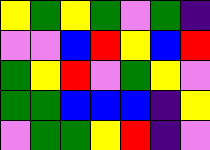[["yellow", "green", "yellow", "green", "violet", "green", "indigo"], ["violet", "violet", "blue", "red", "yellow", "blue", "red"], ["green", "yellow", "red", "violet", "green", "yellow", "violet"], ["green", "green", "blue", "blue", "blue", "indigo", "yellow"], ["violet", "green", "green", "yellow", "red", "indigo", "violet"]]